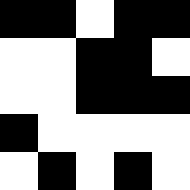[["black", "black", "white", "black", "black"], ["white", "white", "black", "black", "white"], ["white", "white", "black", "black", "black"], ["black", "white", "white", "white", "white"], ["white", "black", "white", "black", "white"]]